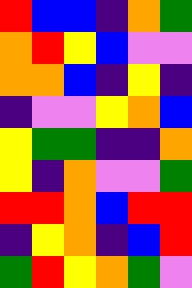[["red", "blue", "blue", "indigo", "orange", "green"], ["orange", "red", "yellow", "blue", "violet", "violet"], ["orange", "orange", "blue", "indigo", "yellow", "indigo"], ["indigo", "violet", "violet", "yellow", "orange", "blue"], ["yellow", "green", "green", "indigo", "indigo", "orange"], ["yellow", "indigo", "orange", "violet", "violet", "green"], ["red", "red", "orange", "blue", "red", "red"], ["indigo", "yellow", "orange", "indigo", "blue", "red"], ["green", "red", "yellow", "orange", "green", "violet"]]